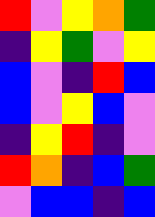[["red", "violet", "yellow", "orange", "green"], ["indigo", "yellow", "green", "violet", "yellow"], ["blue", "violet", "indigo", "red", "blue"], ["blue", "violet", "yellow", "blue", "violet"], ["indigo", "yellow", "red", "indigo", "violet"], ["red", "orange", "indigo", "blue", "green"], ["violet", "blue", "blue", "indigo", "blue"]]